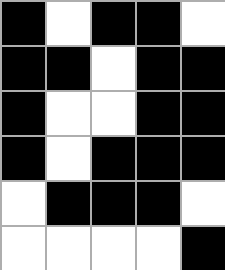[["black", "white", "black", "black", "white"], ["black", "black", "white", "black", "black"], ["black", "white", "white", "black", "black"], ["black", "white", "black", "black", "black"], ["white", "black", "black", "black", "white"], ["white", "white", "white", "white", "black"]]